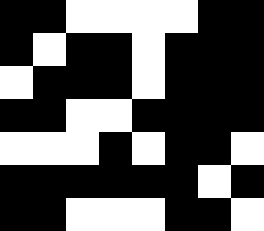[["black", "black", "white", "white", "white", "white", "black", "black"], ["black", "white", "black", "black", "white", "black", "black", "black"], ["white", "black", "black", "black", "white", "black", "black", "black"], ["black", "black", "white", "white", "black", "black", "black", "black"], ["white", "white", "white", "black", "white", "black", "black", "white"], ["black", "black", "black", "black", "black", "black", "white", "black"], ["black", "black", "white", "white", "white", "black", "black", "white"]]